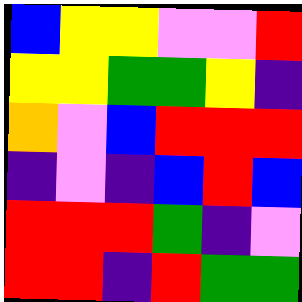[["blue", "yellow", "yellow", "violet", "violet", "red"], ["yellow", "yellow", "green", "green", "yellow", "indigo"], ["orange", "violet", "blue", "red", "red", "red"], ["indigo", "violet", "indigo", "blue", "red", "blue"], ["red", "red", "red", "green", "indigo", "violet"], ["red", "red", "indigo", "red", "green", "green"]]